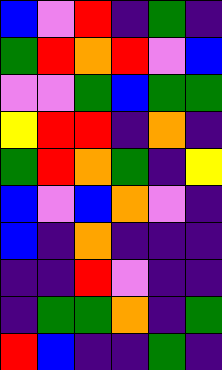[["blue", "violet", "red", "indigo", "green", "indigo"], ["green", "red", "orange", "red", "violet", "blue"], ["violet", "violet", "green", "blue", "green", "green"], ["yellow", "red", "red", "indigo", "orange", "indigo"], ["green", "red", "orange", "green", "indigo", "yellow"], ["blue", "violet", "blue", "orange", "violet", "indigo"], ["blue", "indigo", "orange", "indigo", "indigo", "indigo"], ["indigo", "indigo", "red", "violet", "indigo", "indigo"], ["indigo", "green", "green", "orange", "indigo", "green"], ["red", "blue", "indigo", "indigo", "green", "indigo"]]